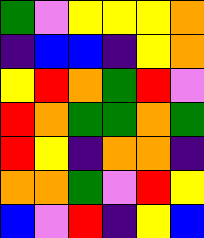[["green", "violet", "yellow", "yellow", "yellow", "orange"], ["indigo", "blue", "blue", "indigo", "yellow", "orange"], ["yellow", "red", "orange", "green", "red", "violet"], ["red", "orange", "green", "green", "orange", "green"], ["red", "yellow", "indigo", "orange", "orange", "indigo"], ["orange", "orange", "green", "violet", "red", "yellow"], ["blue", "violet", "red", "indigo", "yellow", "blue"]]